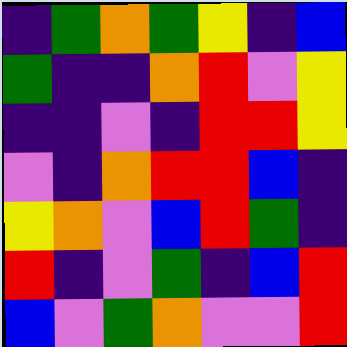[["indigo", "green", "orange", "green", "yellow", "indigo", "blue"], ["green", "indigo", "indigo", "orange", "red", "violet", "yellow"], ["indigo", "indigo", "violet", "indigo", "red", "red", "yellow"], ["violet", "indigo", "orange", "red", "red", "blue", "indigo"], ["yellow", "orange", "violet", "blue", "red", "green", "indigo"], ["red", "indigo", "violet", "green", "indigo", "blue", "red"], ["blue", "violet", "green", "orange", "violet", "violet", "red"]]